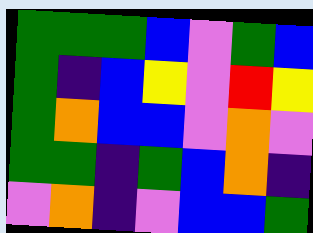[["green", "green", "green", "blue", "violet", "green", "blue"], ["green", "indigo", "blue", "yellow", "violet", "red", "yellow"], ["green", "orange", "blue", "blue", "violet", "orange", "violet"], ["green", "green", "indigo", "green", "blue", "orange", "indigo"], ["violet", "orange", "indigo", "violet", "blue", "blue", "green"]]